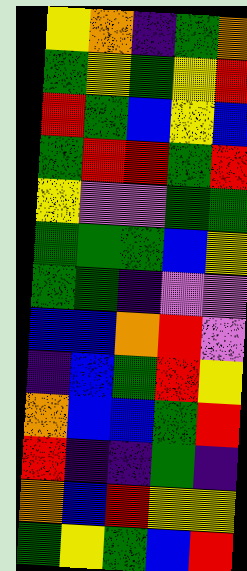[["yellow", "orange", "indigo", "green", "orange"], ["green", "yellow", "green", "yellow", "red"], ["red", "green", "blue", "yellow", "blue"], ["green", "red", "red", "green", "red"], ["yellow", "violet", "violet", "green", "green"], ["green", "green", "green", "blue", "yellow"], ["green", "green", "indigo", "violet", "violet"], ["blue", "blue", "orange", "red", "violet"], ["indigo", "blue", "green", "red", "yellow"], ["orange", "blue", "blue", "green", "red"], ["red", "indigo", "indigo", "green", "indigo"], ["orange", "blue", "red", "yellow", "yellow"], ["green", "yellow", "green", "blue", "red"]]